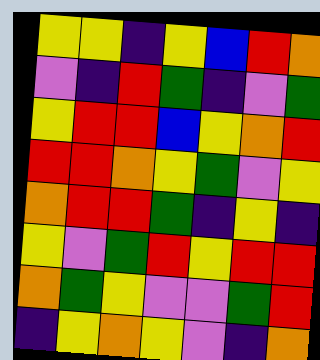[["yellow", "yellow", "indigo", "yellow", "blue", "red", "orange"], ["violet", "indigo", "red", "green", "indigo", "violet", "green"], ["yellow", "red", "red", "blue", "yellow", "orange", "red"], ["red", "red", "orange", "yellow", "green", "violet", "yellow"], ["orange", "red", "red", "green", "indigo", "yellow", "indigo"], ["yellow", "violet", "green", "red", "yellow", "red", "red"], ["orange", "green", "yellow", "violet", "violet", "green", "red"], ["indigo", "yellow", "orange", "yellow", "violet", "indigo", "orange"]]